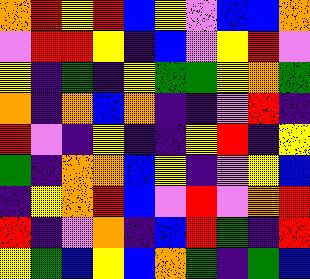[["orange", "red", "yellow", "red", "blue", "yellow", "violet", "blue", "blue", "orange"], ["violet", "red", "red", "yellow", "indigo", "blue", "violet", "yellow", "red", "violet"], ["yellow", "indigo", "green", "indigo", "yellow", "green", "green", "yellow", "orange", "green"], ["orange", "indigo", "orange", "blue", "orange", "indigo", "indigo", "violet", "red", "indigo"], ["red", "violet", "indigo", "yellow", "indigo", "indigo", "yellow", "red", "indigo", "yellow"], ["green", "indigo", "orange", "orange", "blue", "yellow", "indigo", "violet", "yellow", "blue"], ["indigo", "yellow", "orange", "red", "blue", "violet", "red", "violet", "orange", "red"], ["red", "indigo", "violet", "orange", "indigo", "blue", "red", "green", "indigo", "red"], ["yellow", "green", "blue", "yellow", "blue", "orange", "green", "indigo", "green", "blue"]]